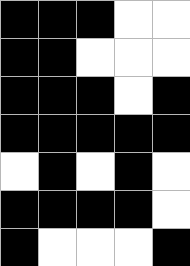[["black", "black", "black", "white", "white"], ["black", "black", "white", "white", "white"], ["black", "black", "black", "white", "black"], ["black", "black", "black", "black", "black"], ["white", "black", "white", "black", "white"], ["black", "black", "black", "black", "white"], ["black", "white", "white", "white", "black"]]